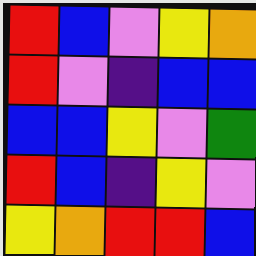[["red", "blue", "violet", "yellow", "orange"], ["red", "violet", "indigo", "blue", "blue"], ["blue", "blue", "yellow", "violet", "green"], ["red", "blue", "indigo", "yellow", "violet"], ["yellow", "orange", "red", "red", "blue"]]